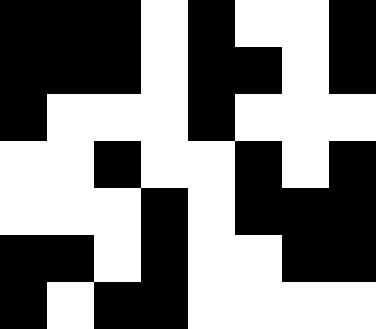[["black", "black", "black", "white", "black", "white", "white", "black"], ["black", "black", "black", "white", "black", "black", "white", "black"], ["black", "white", "white", "white", "black", "white", "white", "white"], ["white", "white", "black", "white", "white", "black", "white", "black"], ["white", "white", "white", "black", "white", "black", "black", "black"], ["black", "black", "white", "black", "white", "white", "black", "black"], ["black", "white", "black", "black", "white", "white", "white", "white"]]